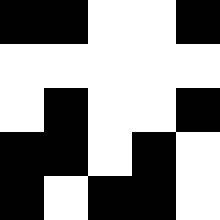[["black", "black", "white", "white", "black"], ["white", "white", "white", "white", "white"], ["white", "black", "white", "white", "black"], ["black", "black", "white", "black", "white"], ["black", "white", "black", "black", "white"]]